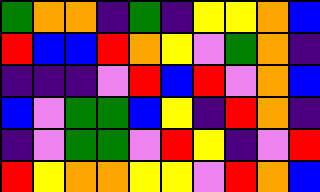[["green", "orange", "orange", "indigo", "green", "indigo", "yellow", "yellow", "orange", "blue"], ["red", "blue", "blue", "red", "orange", "yellow", "violet", "green", "orange", "indigo"], ["indigo", "indigo", "indigo", "violet", "red", "blue", "red", "violet", "orange", "blue"], ["blue", "violet", "green", "green", "blue", "yellow", "indigo", "red", "orange", "indigo"], ["indigo", "violet", "green", "green", "violet", "red", "yellow", "indigo", "violet", "red"], ["red", "yellow", "orange", "orange", "yellow", "yellow", "violet", "red", "orange", "blue"]]